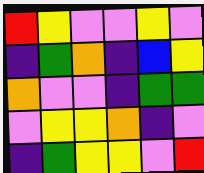[["red", "yellow", "violet", "violet", "yellow", "violet"], ["indigo", "green", "orange", "indigo", "blue", "yellow"], ["orange", "violet", "violet", "indigo", "green", "green"], ["violet", "yellow", "yellow", "orange", "indigo", "violet"], ["indigo", "green", "yellow", "yellow", "violet", "red"]]